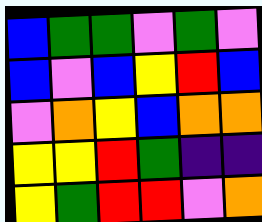[["blue", "green", "green", "violet", "green", "violet"], ["blue", "violet", "blue", "yellow", "red", "blue"], ["violet", "orange", "yellow", "blue", "orange", "orange"], ["yellow", "yellow", "red", "green", "indigo", "indigo"], ["yellow", "green", "red", "red", "violet", "orange"]]